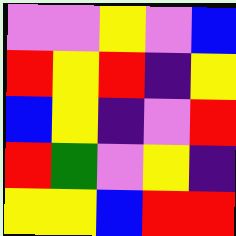[["violet", "violet", "yellow", "violet", "blue"], ["red", "yellow", "red", "indigo", "yellow"], ["blue", "yellow", "indigo", "violet", "red"], ["red", "green", "violet", "yellow", "indigo"], ["yellow", "yellow", "blue", "red", "red"]]